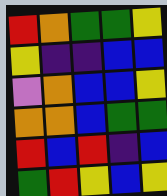[["red", "orange", "green", "green", "yellow"], ["yellow", "indigo", "indigo", "blue", "blue"], ["violet", "orange", "blue", "blue", "yellow"], ["orange", "orange", "blue", "green", "green"], ["red", "blue", "red", "indigo", "blue"], ["green", "red", "yellow", "blue", "yellow"]]